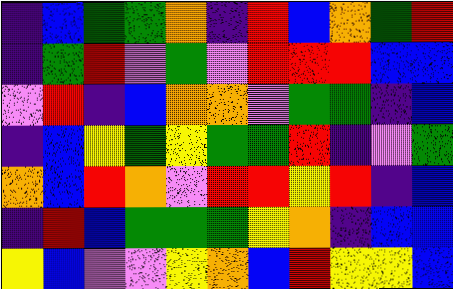[["indigo", "blue", "green", "green", "orange", "indigo", "red", "blue", "orange", "green", "red"], ["indigo", "green", "red", "violet", "green", "violet", "red", "red", "red", "blue", "blue"], ["violet", "red", "indigo", "blue", "orange", "orange", "violet", "green", "green", "indigo", "blue"], ["indigo", "blue", "yellow", "green", "yellow", "green", "green", "red", "indigo", "violet", "green"], ["orange", "blue", "red", "orange", "violet", "red", "red", "yellow", "red", "indigo", "blue"], ["indigo", "red", "blue", "green", "green", "green", "yellow", "orange", "indigo", "blue", "blue"], ["yellow", "blue", "violet", "violet", "yellow", "orange", "blue", "red", "yellow", "yellow", "blue"]]